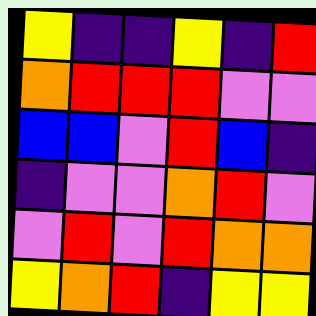[["yellow", "indigo", "indigo", "yellow", "indigo", "red"], ["orange", "red", "red", "red", "violet", "violet"], ["blue", "blue", "violet", "red", "blue", "indigo"], ["indigo", "violet", "violet", "orange", "red", "violet"], ["violet", "red", "violet", "red", "orange", "orange"], ["yellow", "orange", "red", "indigo", "yellow", "yellow"]]